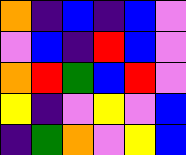[["orange", "indigo", "blue", "indigo", "blue", "violet"], ["violet", "blue", "indigo", "red", "blue", "violet"], ["orange", "red", "green", "blue", "red", "violet"], ["yellow", "indigo", "violet", "yellow", "violet", "blue"], ["indigo", "green", "orange", "violet", "yellow", "blue"]]